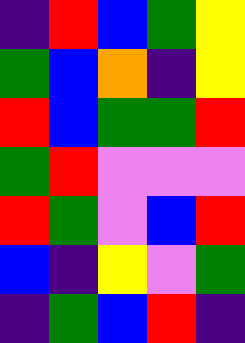[["indigo", "red", "blue", "green", "yellow"], ["green", "blue", "orange", "indigo", "yellow"], ["red", "blue", "green", "green", "red"], ["green", "red", "violet", "violet", "violet"], ["red", "green", "violet", "blue", "red"], ["blue", "indigo", "yellow", "violet", "green"], ["indigo", "green", "blue", "red", "indigo"]]